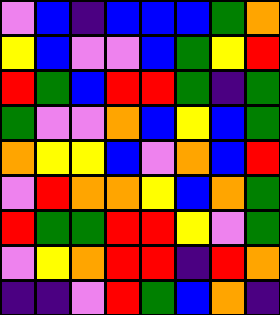[["violet", "blue", "indigo", "blue", "blue", "blue", "green", "orange"], ["yellow", "blue", "violet", "violet", "blue", "green", "yellow", "red"], ["red", "green", "blue", "red", "red", "green", "indigo", "green"], ["green", "violet", "violet", "orange", "blue", "yellow", "blue", "green"], ["orange", "yellow", "yellow", "blue", "violet", "orange", "blue", "red"], ["violet", "red", "orange", "orange", "yellow", "blue", "orange", "green"], ["red", "green", "green", "red", "red", "yellow", "violet", "green"], ["violet", "yellow", "orange", "red", "red", "indigo", "red", "orange"], ["indigo", "indigo", "violet", "red", "green", "blue", "orange", "indigo"]]